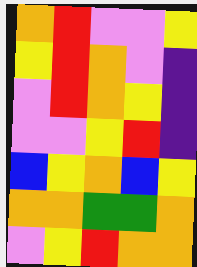[["orange", "red", "violet", "violet", "yellow"], ["yellow", "red", "orange", "violet", "indigo"], ["violet", "red", "orange", "yellow", "indigo"], ["violet", "violet", "yellow", "red", "indigo"], ["blue", "yellow", "orange", "blue", "yellow"], ["orange", "orange", "green", "green", "orange"], ["violet", "yellow", "red", "orange", "orange"]]